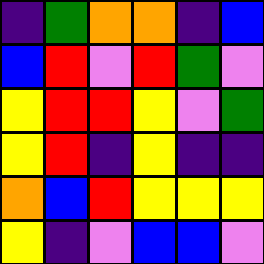[["indigo", "green", "orange", "orange", "indigo", "blue"], ["blue", "red", "violet", "red", "green", "violet"], ["yellow", "red", "red", "yellow", "violet", "green"], ["yellow", "red", "indigo", "yellow", "indigo", "indigo"], ["orange", "blue", "red", "yellow", "yellow", "yellow"], ["yellow", "indigo", "violet", "blue", "blue", "violet"]]